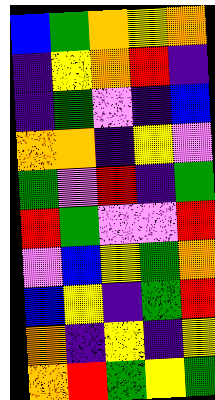[["blue", "green", "orange", "yellow", "orange"], ["indigo", "yellow", "orange", "red", "indigo"], ["indigo", "green", "violet", "indigo", "blue"], ["orange", "orange", "indigo", "yellow", "violet"], ["green", "violet", "red", "indigo", "green"], ["red", "green", "violet", "violet", "red"], ["violet", "blue", "yellow", "green", "orange"], ["blue", "yellow", "indigo", "green", "red"], ["orange", "indigo", "yellow", "indigo", "yellow"], ["orange", "red", "green", "yellow", "green"]]